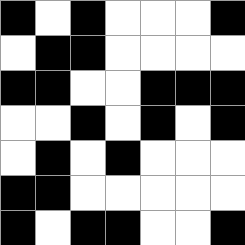[["black", "white", "black", "white", "white", "white", "black"], ["white", "black", "black", "white", "white", "white", "white"], ["black", "black", "white", "white", "black", "black", "black"], ["white", "white", "black", "white", "black", "white", "black"], ["white", "black", "white", "black", "white", "white", "white"], ["black", "black", "white", "white", "white", "white", "white"], ["black", "white", "black", "black", "white", "white", "black"]]